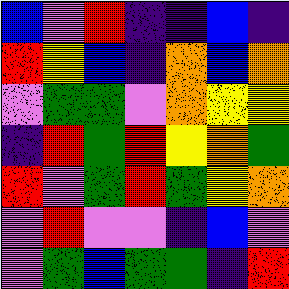[["blue", "violet", "red", "indigo", "indigo", "blue", "indigo"], ["red", "yellow", "blue", "indigo", "orange", "blue", "orange"], ["violet", "green", "green", "violet", "orange", "yellow", "yellow"], ["indigo", "red", "green", "red", "yellow", "orange", "green"], ["red", "violet", "green", "red", "green", "yellow", "orange"], ["violet", "red", "violet", "violet", "indigo", "blue", "violet"], ["violet", "green", "blue", "green", "green", "indigo", "red"]]